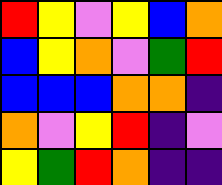[["red", "yellow", "violet", "yellow", "blue", "orange"], ["blue", "yellow", "orange", "violet", "green", "red"], ["blue", "blue", "blue", "orange", "orange", "indigo"], ["orange", "violet", "yellow", "red", "indigo", "violet"], ["yellow", "green", "red", "orange", "indigo", "indigo"]]